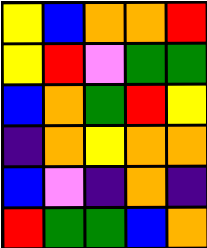[["yellow", "blue", "orange", "orange", "red"], ["yellow", "red", "violet", "green", "green"], ["blue", "orange", "green", "red", "yellow"], ["indigo", "orange", "yellow", "orange", "orange"], ["blue", "violet", "indigo", "orange", "indigo"], ["red", "green", "green", "blue", "orange"]]